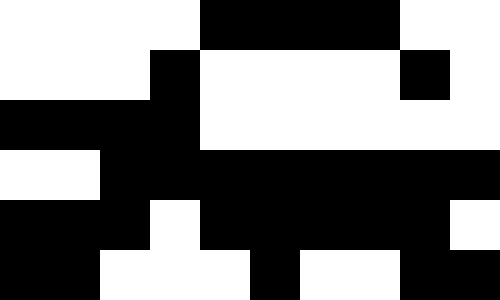[["white", "white", "white", "white", "black", "black", "black", "black", "white", "white"], ["white", "white", "white", "black", "white", "white", "white", "white", "black", "white"], ["black", "black", "black", "black", "white", "white", "white", "white", "white", "white"], ["white", "white", "black", "black", "black", "black", "black", "black", "black", "black"], ["black", "black", "black", "white", "black", "black", "black", "black", "black", "white"], ["black", "black", "white", "white", "white", "black", "white", "white", "black", "black"]]